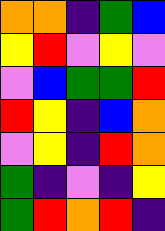[["orange", "orange", "indigo", "green", "blue"], ["yellow", "red", "violet", "yellow", "violet"], ["violet", "blue", "green", "green", "red"], ["red", "yellow", "indigo", "blue", "orange"], ["violet", "yellow", "indigo", "red", "orange"], ["green", "indigo", "violet", "indigo", "yellow"], ["green", "red", "orange", "red", "indigo"]]